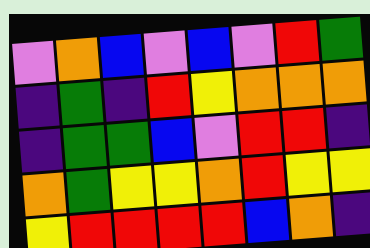[["violet", "orange", "blue", "violet", "blue", "violet", "red", "green"], ["indigo", "green", "indigo", "red", "yellow", "orange", "orange", "orange"], ["indigo", "green", "green", "blue", "violet", "red", "red", "indigo"], ["orange", "green", "yellow", "yellow", "orange", "red", "yellow", "yellow"], ["yellow", "red", "red", "red", "red", "blue", "orange", "indigo"]]